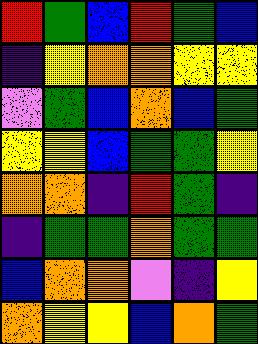[["red", "green", "blue", "red", "green", "blue"], ["indigo", "yellow", "orange", "orange", "yellow", "yellow"], ["violet", "green", "blue", "orange", "blue", "green"], ["yellow", "yellow", "blue", "green", "green", "yellow"], ["orange", "orange", "indigo", "red", "green", "indigo"], ["indigo", "green", "green", "orange", "green", "green"], ["blue", "orange", "orange", "violet", "indigo", "yellow"], ["orange", "yellow", "yellow", "blue", "orange", "green"]]